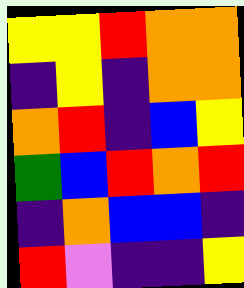[["yellow", "yellow", "red", "orange", "orange"], ["indigo", "yellow", "indigo", "orange", "orange"], ["orange", "red", "indigo", "blue", "yellow"], ["green", "blue", "red", "orange", "red"], ["indigo", "orange", "blue", "blue", "indigo"], ["red", "violet", "indigo", "indigo", "yellow"]]